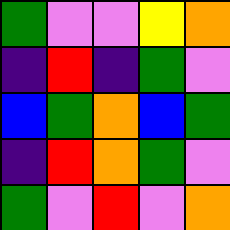[["green", "violet", "violet", "yellow", "orange"], ["indigo", "red", "indigo", "green", "violet"], ["blue", "green", "orange", "blue", "green"], ["indigo", "red", "orange", "green", "violet"], ["green", "violet", "red", "violet", "orange"]]